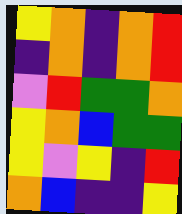[["yellow", "orange", "indigo", "orange", "red"], ["indigo", "orange", "indigo", "orange", "red"], ["violet", "red", "green", "green", "orange"], ["yellow", "orange", "blue", "green", "green"], ["yellow", "violet", "yellow", "indigo", "red"], ["orange", "blue", "indigo", "indigo", "yellow"]]